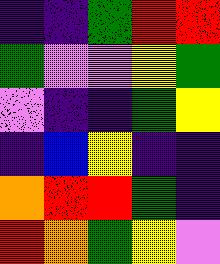[["indigo", "indigo", "green", "red", "red"], ["green", "violet", "violet", "yellow", "green"], ["violet", "indigo", "indigo", "green", "yellow"], ["indigo", "blue", "yellow", "indigo", "indigo"], ["orange", "red", "red", "green", "indigo"], ["red", "orange", "green", "yellow", "violet"]]